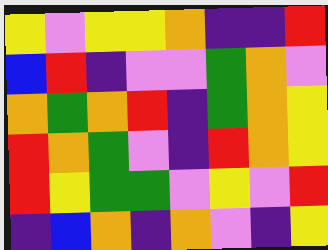[["yellow", "violet", "yellow", "yellow", "orange", "indigo", "indigo", "red"], ["blue", "red", "indigo", "violet", "violet", "green", "orange", "violet"], ["orange", "green", "orange", "red", "indigo", "green", "orange", "yellow"], ["red", "orange", "green", "violet", "indigo", "red", "orange", "yellow"], ["red", "yellow", "green", "green", "violet", "yellow", "violet", "red"], ["indigo", "blue", "orange", "indigo", "orange", "violet", "indigo", "yellow"]]